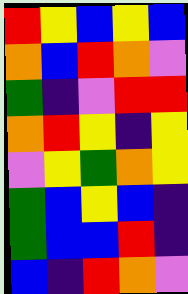[["red", "yellow", "blue", "yellow", "blue"], ["orange", "blue", "red", "orange", "violet"], ["green", "indigo", "violet", "red", "red"], ["orange", "red", "yellow", "indigo", "yellow"], ["violet", "yellow", "green", "orange", "yellow"], ["green", "blue", "yellow", "blue", "indigo"], ["green", "blue", "blue", "red", "indigo"], ["blue", "indigo", "red", "orange", "violet"]]